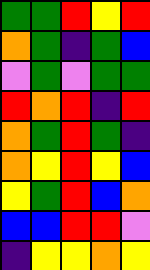[["green", "green", "red", "yellow", "red"], ["orange", "green", "indigo", "green", "blue"], ["violet", "green", "violet", "green", "green"], ["red", "orange", "red", "indigo", "red"], ["orange", "green", "red", "green", "indigo"], ["orange", "yellow", "red", "yellow", "blue"], ["yellow", "green", "red", "blue", "orange"], ["blue", "blue", "red", "red", "violet"], ["indigo", "yellow", "yellow", "orange", "yellow"]]